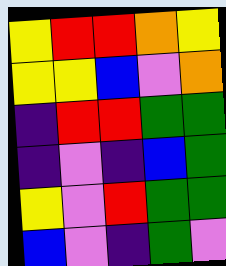[["yellow", "red", "red", "orange", "yellow"], ["yellow", "yellow", "blue", "violet", "orange"], ["indigo", "red", "red", "green", "green"], ["indigo", "violet", "indigo", "blue", "green"], ["yellow", "violet", "red", "green", "green"], ["blue", "violet", "indigo", "green", "violet"]]